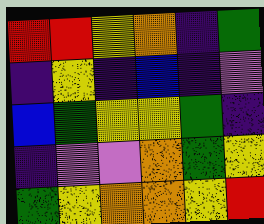[["red", "red", "yellow", "orange", "indigo", "green"], ["indigo", "yellow", "indigo", "blue", "indigo", "violet"], ["blue", "green", "yellow", "yellow", "green", "indigo"], ["indigo", "violet", "violet", "orange", "green", "yellow"], ["green", "yellow", "orange", "orange", "yellow", "red"]]